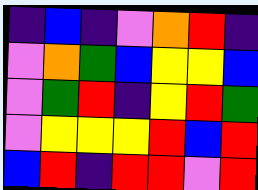[["indigo", "blue", "indigo", "violet", "orange", "red", "indigo"], ["violet", "orange", "green", "blue", "yellow", "yellow", "blue"], ["violet", "green", "red", "indigo", "yellow", "red", "green"], ["violet", "yellow", "yellow", "yellow", "red", "blue", "red"], ["blue", "red", "indigo", "red", "red", "violet", "red"]]